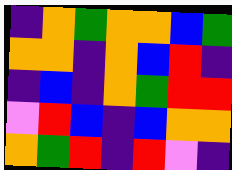[["indigo", "orange", "green", "orange", "orange", "blue", "green"], ["orange", "orange", "indigo", "orange", "blue", "red", "indigo"], ["indigo", "blue", "indigo", "orange", "green", "red", "red"], ["violet", "red", "blue", "indigo", "blue", "orange", "orange"], ["orange", "green", "red", "indigo", "red", "violet", "indigo"]]